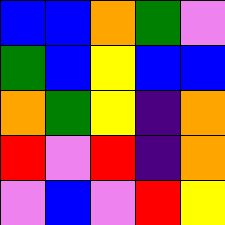[["blue", "blue", "orange", "green", "violet"], ["green", "blue", "yellow", "blue", "blue"], ["orange", "green", "yellow", "indigo", "orange"], ["red", "violet", "red", "indigo", "orange"], ["violet", "blue", "violet", "red", "yellow"]]